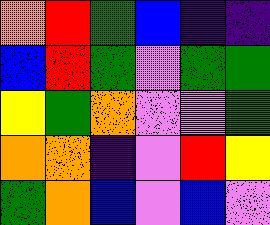[["orange", "red", "green", "blue", "indigo", "indigo"], ["blue", "red", "green", "violet", "green", "green"], ["yellow", "green", "orange", "violet", "violet", "green"], ["orange", "orange", "indigo", "violet", "red", "yellow"], ["green", "orange", "blue", "violet", "blue", "violet"]]